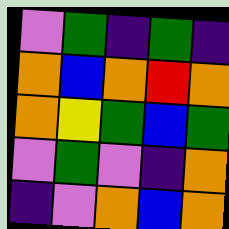[["violet", "green", "indigo", "green", "indigo"], ["orange", "blue", "orange", "red", "orange"], ["orange", "yellow", "green", "blue", "green"], ["violet", "green", "violet", "indigo", "orange"], ["indigo", "violet", "orange", "blue", "orange"]]